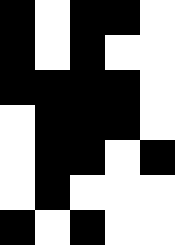[["black", "white", "black", "black", "white"], ["black", "white", "black", "white", "white"], ["black", "black", "black", "black", "white"], ["white", "black", "black", "black", "white"], ["white", "black", "black", "white", "black"], ["white", "black", "white", "white", "white"], ["black", "white", "black", "white", "white"]]